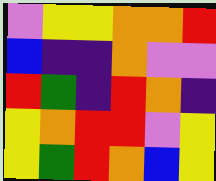[["violet", "yellow", "yellow", "orange", "orange", "red"], ["blue", "indigo", "indigo", "orange", "violet", "violet"], ["red", "green", "indigo", "red", "orange", "indigo"], ["yellow", "orange", "red", "red", "violet", "yellow"], ["yellow", "green", "red", "orange", "blue", "yellow"]]